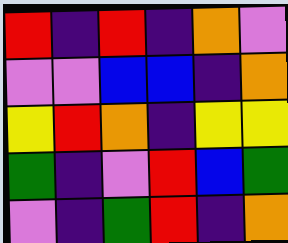[["red", "indigo", "red", "indigo", "orange", "violet"], ["violet", "violet", "blue", "blue", "indigo", "orange"], ["yellow", "red", "orange", "indigo", "yellow", "yellow"], ["green", "indigo", "violet", "red", "blue", "green"], ["violet", "indigo", "green", "red", "indigo", "orange"]]